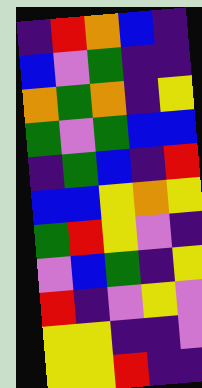[["indigo", "red", "orange", "blue", "indigo"], ["blue", "violet", "green", "indigo", "indigo"], ["orange", "green", "orange", "indigo", "yellow"], ["green", "violet", "green", "blue", "blue"], ["indigo", "green", "blue", "indigo", "red"], ["blue", "blue", "yellow", "orange", "yellow"], ["green", "red", "yellow", "violet", "indigo"], ["violet", "blue", "green", "indigo", "yellow"], ["red", "indigo", "violet", "yellow", "violet"], ["yellow", "yellow", "indigo", "indigo", "violet"], ["yellow", "yellow", "red", "indigo", "indigo"]]